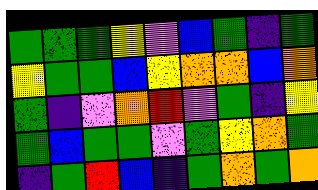[["green", "green", "green", "yellow", "violet", "blue", "green", "indigo", "green"], ["yellow", "green", "green", "blue", "yellow", "orange", "orange", "blue", "orange"], ["green", "indigo", "violet", "orange", "red", "violet", "green", "indigo", "yellow"], ["green", "blue", "green", "green", "violet", "green", "yellow", "orange", "green"], ["indigo", "green", "red", "blue", "indigo", "green", "orange", "green", "orange"]]